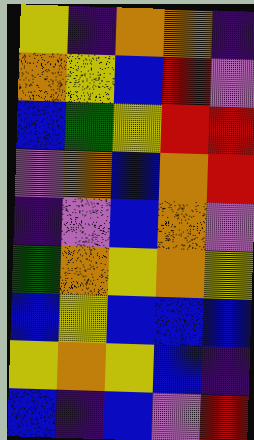[["yellow", "indigo", "orange", "orange", "indigo"], ["orange", "yellow", "blue", "red", "violet"], ["blue", "green", "yellow", "red", "red"], ["violet", "orange", "blue", "orange", "red"], ["indigo", "violet", "blue", "orange", "violet"], ["green", "orange", "yellow", "orange", "yellow"], ["blue", "yellow", "blue", "blue", "blue"], ["yellow", "orange", "yellow", "blue", "indigo"], ["blue", "indigo", "blue", "violet", "red"]]